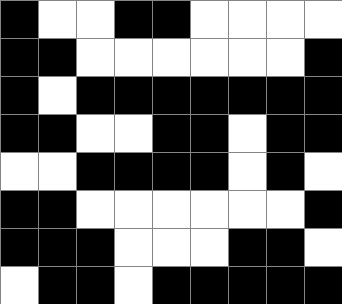[["black", "white", "white", "black", "black", "white", "white", "white", "white"], ["black", "black", "white", "white", "white", "white", "white", "white", "black"], ["black", "white", "black", "black", "black", "black", "black", "black", "black"], ["black", "black", "white", "white", "black", "black", "white", "black", "black"], ["white", "white", "black", "black", "black", "black", "white", "black", "white"], ["black", "black", "white", "white", "white", "white", "white", "white", "black"], ["black", "black", "black", "white", "white", "white", "black", "black", "white"], ["white", "black", "black", "white", "black", "black", "black", "black", "black"]]